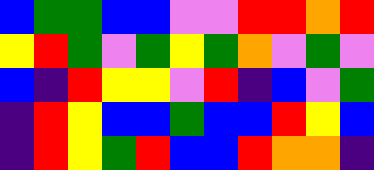[["blue", "green", "green", "blue", "blue", "violet", "violet", "red", "red", "orange", "red"], ["yellow", "red", "green", "violet", "green", "yellow", "green", "orange", "violet", "green", "violet"], ["blue", "indigo", "red", "yellow", "yellow", "violet", "red", "indigo", "blue", "violet", "green"], ["indigo", "red", "yellow", "blue", "blue", "green", "blue", "blue", "red", "yellow", "blue"], ["indigo", "red", "yellow", "green", "red", "blue", "blue", "red", "orange", "orange", "indigo"]]